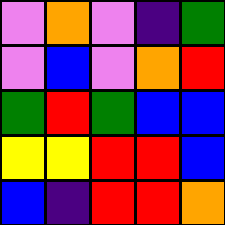[["violet", "orange", "violet", "indigo", "green"], ["violet", "blue", "violet", "orange", "red"], ["green", "red", "green", "blue", "blue"], ["yellow", "yellow", "red", "red", "blue"], ["blue", "indigo", "red", "red", "orange"]]